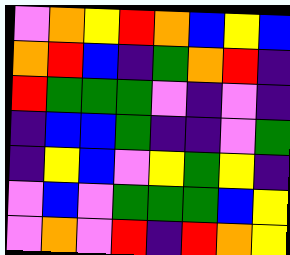[["violet", "orange", "yellow", "red", "orange", "blue", "yellow", "blue"], ["orange", "red", "blue", "indigo", "green", "orange", "red", "indigo"], ["red", "green", "green", "green", "violet", "indigo", "violet", "indigo"], ["indigo", "blue", "blue", "green", "indigo", "indigo", "violet", "green"], ["indigo", "yellow", "blue", "violet", "yellow", "green", "yellow", "indigo"], ["violet", "blue", "violet", "green", "green", "green", "blue", "yellow"], ["violet", "orange", "violet", "red", "indigo", "red", "orange", "yellow"]]